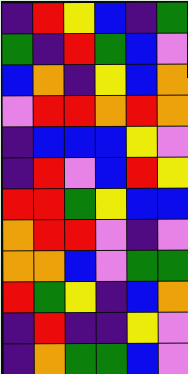[["indigo", "red", "yellow", "blue", "indigo", "green"], ["green", "indigo", "red", "green", "blue", "violet"], ["blue", "orange", "indigo", "yellow", "blue", "orange"], ["violet", "red", "red", "orange", "red", "orange"], ["indigo", "blue", "blue", "blue", "yellow", "violet"], ["indigo", "red", "violet", "blue", "red", "yellow"], ["red", "red", "green", "yellow", "blue", "blue"], ["orange", "red", "red", "violet", "indigo", "violet"], ["orange", "orange", "blue", "violet", "green", "green"], ["red", "green", "yellow", "indigo", "blue", "orange"], ["indigo", "red", "indigo", "indigo", "yellow", "violet"], ["indigo", "orange", "green", "green", "blue", "violet"]]